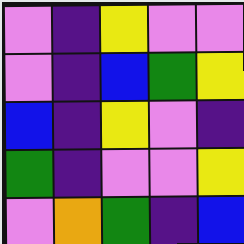[["violet", "indigo", "yellow", "violet", "violet"], ["violet", "indigo", "blue", "green", "yellow"], ["blue", "indigo", "yellow", "violet", "indigo"], ["green", "indigo", "violet", "violet", "yellow"], ["violet", "orange", "green", "indigo", "blue"]]